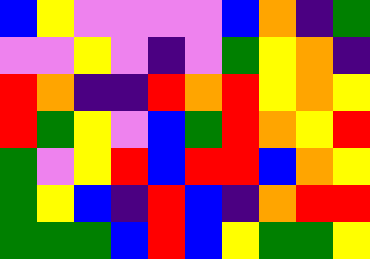[["blue", "yellow", "violet", "violet", "violet", "violet", "blue", "orange", "indigo", "green"], ["violet", "violet", "yellow", "violet", "indigo", "violet", "green", "yellow", "orange", "indigo"], ["red", "orange", "indigo", "indigo", "red", "orange", "red", "yellow", "orange", "yellow"], ["red", "green", "yellow", "violet", "blue", "green", "red", "orange", "yellow", "red"], ["green", "violet", "yellow", "red", "blue", "red", "red", "blue", "orange", "yellow"], ["green", "yellow", "blue", "indigo", "red", "blue", "indigo", "orange", "red", "red"], ["green", "green", "green", "blue", "red", "blue", "yellow", "green", "green", "yellow"]]